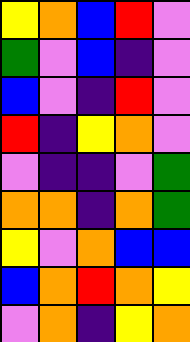[["yellow", "orange", "blue", "red", "violet"], ["green", "violet", "blue", "indigo", "violet"], ["blue", "violet", "indigo", "red", "violet"], ["red", "indigo", "yellow", "orange", "violet"], ["violet", "indigo", "indigo", "violet", "green"], ["orange", "orange", "indigo", "orange", "green"], ["yellow", "violet", "orange", "blue", "blue"], ["blue", "orange", "red", "orange", "yellow"], ["violet", "orange", "indigo", "yellow", "orange"]]